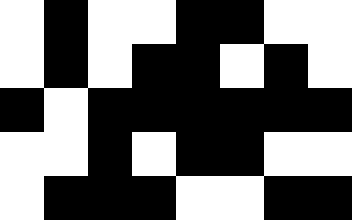[["white", "black", "white", "white", "black", "black", "white", "white"], ["white", "black", "white", "black", "black", "white", "black", "white"], ["black", "white", "black", "black", "black", "black", "black", "black"], ["white", "white", "black", "white", "black", "black", "white", "white"], ["white", "black", "black", "black", "white", "white", "black", "black"]]